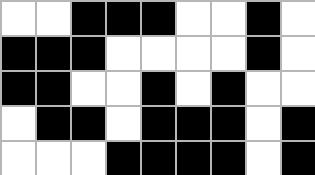[["white", "white", "black", "black", "black", "white", "white", "black", "white"], ["black", "black", "black", "white", "white", "white", "white", "black", "white"], ["black", "black", "white", "white", "black", "white", "black", "white", "white"], ["white", "black", "black", "white", "black", "black", "black", "white", "black"], ["white", "white", "white", "black", "black", "black", "black", "white", "black"]]